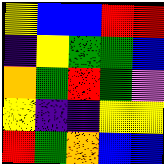[["yellow", "blue", "blue", "red", "red"], ["indigo", "yellow", "green", "green", "blue"], ["orange", "green", "red", "green", "violet"], ["yellow", "indigo", "indigo", "yellow", "yellow"], ["red", "green", "orange", "blue", "blue"]]